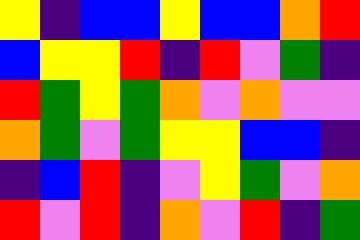[["yellow", "indigo", "blue", "blue", "yellow", "blue", "blue", "orange", "red"], ["blue", "yellow", "yellow", "red", "indigo", "red", "violet", "green", "indigo"], ["red", "green", "yellow", "green", "orange", "violet", "orange", "violet", "violet"], ["orange", "green", "violet", "green", "yellow", "yellow", "blue", "blue", "indigo"], ["indigo", "blue", "red", "indigo", "violet", "yellow", "green", "violet", "orange"], ["red", "violet", "red", "indigo", "orange", "violet", "red", "indigo", "green"]]